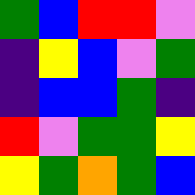[["green", "blue", "red", "red", "violet"], ["indigo", "yellow", "blue", "violet", "green"], ["indigo", "blue", "blue", "green", "indigo"], ["red", "violet", "green", "green", "yellow"], ["yellow", "green", "orange", "green", "blue"]]